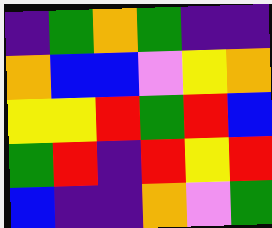[["indigo", "green", "orange", "green", "indigo", "indigo"], ["orange", "blue", "blue", "violet", "yellow", "orange"], ["yellow", "yellow", "red", "green", "red", "blue"], ["green", "red", "indigo", "red", "yellow", "red"], ["blue", "indigo", "indigo", "orange", "violet", "green"]]